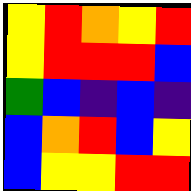[["yellow", "red", "orange", "yellow", "red"], ["yellow", "red", "red", "red", "blue"], ["green", "blue", "indigo", "blue", "indigo"], ["blue", "orange", "red", "blue", "yellow"], ["blue", "yellow", "yellow", "red", "red"]]